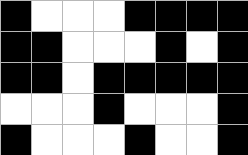[["black", "white", "white", "white", "black", "black", "black", "black"], ["black", "black", "white", "white", "white", "black", "white", "black"], ["black", "black", "white", "black", "black", "black", "black", "black"], ["white", "white", "white", "black", "white", "white", "white", "black"], ["black", "white", "white", "white", "black", "white", "white", "black"]]